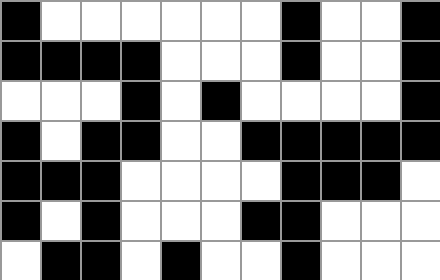[["black", "white", "white", "white", "white", "white", "white", "black", "white", "white", "black"], ["black", "black", "black", "black", "white", "white", "white", "black", "white", "white", "black"], ["white", "white", "white", "black", "white", "black", "white", "white", "white", "white", "black"], ["black", "white", "black", "black", "white", "white", "black", "black", "black", "black", "black"], ["black", "black", "black", "white", "white", "white", "white", "black", "black", "black", "white"], ["black", "white", "black", "white", "white", "white", "black", "black", "white", "white", "white"], ["white", "black", "black", "white", "black", "white", "white", "black", "white", "white", "white"]]